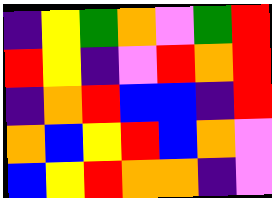[["indigo", "yellow", "green", "orange", "violet", "green", "red"], ["red", "yellow", "indigo", "violet", "red", "orange", "red"], ["indigo", "orange", "red", "blue", "blue", "indigo", "red"], ["orange", "blue", "yellow", "red", "blue", "orange", "violet"], ["blue", "yellow", "red", "orange", "orange", "indigo", "violet"]]